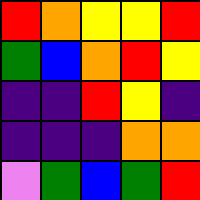[["red", "orange", "yellow", "yellow", "red"], ["green", "blue", "orange", "red", "yellow"], ["indigo", "indigo", "red", "yellow", "indigo"], ["indigo", "indigo", "indigo", "orange", "orange"], ["violet", "green", "blue", "green", "red"]]